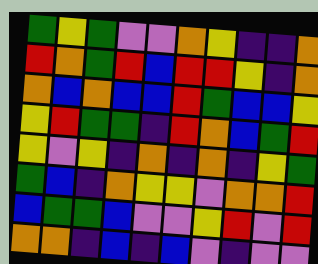[["green", "yellow", "green", "violet", "violet", "orange", "yellow", "indigo", "indigo", "orange"], ["red", "orange", "green", "red", "blue", "red", "red", "yellow", "indigo", "orange"], ["orange", "blue", "orange", "blue", "blue", "red", "green", "blue", "blue", "yellow"], ["yellow", "red", "green", "green", "indigo", "red", "orange", "blue", "green", "red"], ["yellow", "violet", "yellow", "indigo", "orange", "indigo", "orange", "indigo", "yellow", "green"], ["green", "blue", "indigo", "orange", "yellow", "yellow", "violet", "orange", "orange", "red"], ["blue", "green", "green", "blue", "violet", "violet", "yellow", "red", "violet", "red"], ["orange", "orange", "indigo", "blue", "indigo", "blue", "violet", "indigo", "violet", "violet"]]